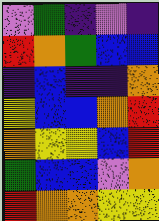[["violet", "green", "indigo", "violet", "indigo"], ["red", "orange", "green", "blue", "blue"], ["indigo", "blue", "indigo", "indigo", "orange"], ["yellow", "blue", "blue", "orange", "red"], ["orange", "yellow", "yellow", "blue", "red"], ["green", "blue", "blue", "violet", "orange"], ["red", "orange", "orange", "yellow", "yellow"]]